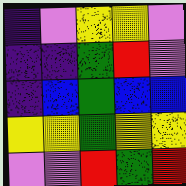[["indigo", "violet", "yellow", "yellow", "violet"], ["indigo", "indigo", "green", "red", "violet"], ["indigo", "blue", "green", "blue", "blue"], ["yellow", "yellow", "green", "yellow", "yellow"], ["violet", "violet", "red", "green", "red"]]